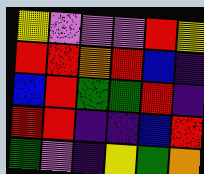[["yellow", "violet", "violet", "violet", "red", "yellow"], ["red", "red", "orange", "red", "blue", "indigo"], ["blue", "red", "green", "green", "red", "indigo"], ["red", "red", "indigo", "indigo", "blue", "red"], ["green", "violet", "indigo", "yellow", "green", "orange"]]